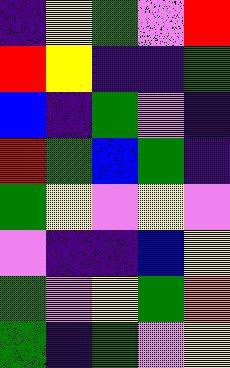[["indigo", "yellow", "green", "violet", "red"], ["red", "yellow", "indigo", "indigo", "green"], ["blue", "indigo", "green", "violet", "indigo"], ["red", "green", "blue", "green", "indigo"], ["green", "yellow", "violet", "yellow", "violet"], ["violet", "indigo", "indigo", "blue", "yellow"], ["green", "violet", "yellow", "green", "orange"], ["green", "indigo", "green", "violet", "yellow"]]